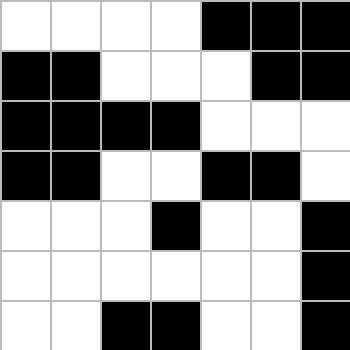[["white", "white", "white", "white", "black", "black", "black"], ["black", "black", "white", "white", "white", "black", "black"], ["black", "black", "black", "black", "white", "white", "white"], ["black", "black", "white", "white", "black", "black", "white"], ["white", "white", "white", "black", "white", "white", "black"], ["white", "white", "white", "white", "white", "white", "black"], ["white", "white", "black", "black", "white", "white", "black"]]